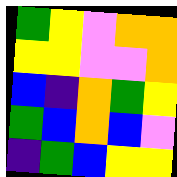[["green", "yellow", "violet", "orange", "orange"], ["yellow", "yellow", "violet", "violet", "orange"], ["blue", "indigo", "orange", "green", "yellow"], ["green", "blue", "orange", "blue", "violet"], ["indigo", "green", "blue", "yellow", "yellow"]]